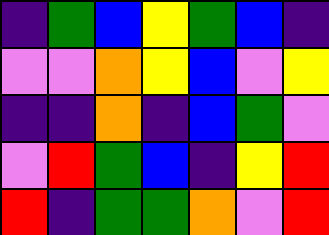[["indigo", "green", "blue", "yellow", "green", "blue", "indigo"], ["violet", "violet", "orange", "yellow", "blue", "violet", "yellow"], ["indigo", "indigo", "orange", "indigo", "blue", "green", "violet"], ["violet", "red", "green", "blue", "indigo", "yellow", "red"], ["red", "indigo", "green", "green", "orange", "violet", "red"]]